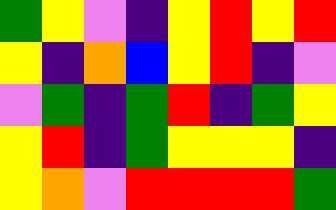[["green", "yellow", "violet", "indigo", "yellow", "red", "yellow", "red"], ["yellow", "indigo", "orange", "blue", "yellow", "red", "indigo", "violet"], ["violet", "green", "indigo", "green", "red", "indigo", "green", "yellow"], ["yellow", "red", "indigo", "green", "yellow", "yellow", "yellow", "indigo"], ["yellow", "orange", "violet", "red", "red", "red", "red", "green"]]